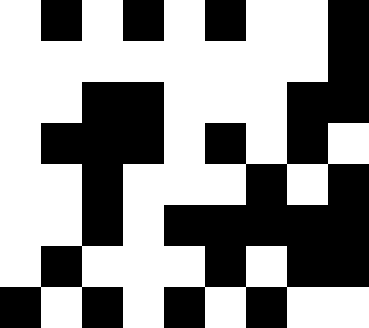[["white", "black", "white", "black", "white", "black", "white", "white", "black"], ["white", "white", "white", "white", "white", "white", "white", "white", "black"], ["white", "white", "black", "black", "white", "white", "white", "black", "black"], ["white", "black", "black", "black", "white", "black", "white", "black", "white"], ["white", "white", "black", "white", "white", "white", "black", "white", "black"], ["white", "white", "black", "white", "black", "black", "black", "black", "black"], ["white", "black", "white", "white", "white", "black", "white", "black", "black"], ["black", "white", "black", "white", "black", "white", "black", "white", "white"]]